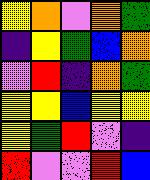[["yellow", "orange", "violet", "orange", "green"], ["indigo", "yellow", "green", "blue", "orange"], ["violet", "red", "indigo", "orange", "green"], ["yellow", "yellow", "blue", "yellow", "yellow"], ["yellow", "green", "red", "violet", "indigo"], ["red", "violet", "violet", "red", "blue"]]